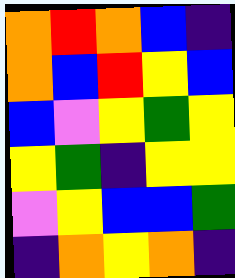[["orange", "red", "orange", "blue", "indigo"], ["orange", "blue", "red", "yellow", "blue"], ["blue", "violet", "yellow", "green", "yellow"], ["yellow", "green", "indigo", "yellow", "yellow"], ["violet", "yellow", "blue", "blue", "green"], ["indigo", "orange", "yellow", "orange", "indigo"]]